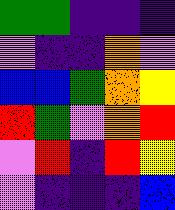[["green", "green", "indigo", "indigo", "indigo"], ["violet", "indigo", "indigo", "orange", "violet"], ["blue", "blue", "green", "orange", "yellow"], ["red", "green", "violet", "orange", "red"], ["violet", "red", "indigo", "red", "yellow"], ["violet", "indigo", "indigo", "indigo", "blue"]]